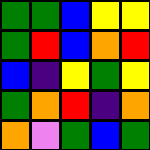[["green", "green", "blue", "yellow", "yellow"], ["green", "red", "blue", "orange", "red"], ["blue", "indigo", "yellow", "green", "yellow"], ["green", "orange", "red", "indigo", "orange"], ["orange", "violet", "green", "blue", "green"]]